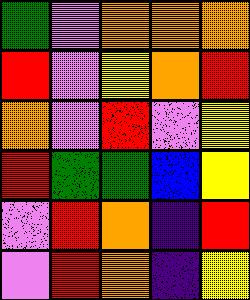[["green", "violet", "orange", "orange", "orange"], ["red", "violet", "yellow", "orange", "red"], ["orange", "violet", "red", "violet", "yellow"], ["red", "green", "green", "blue", "yellow"], ["violet", "red", "orange", "indigo", "red"], ["violet", "red", "orange", "indigo", "yellow"]]